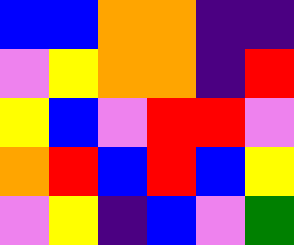[["blue", "blue", "orange", "orange", "indigo", "indigo"], ["violet", "yellow", "orange", "orange", "indigo", "red"], ["yellow", "blue", "violet", "red", "red", "violet"], ["orange", "red", "blue", "red", "blue", "yellow"], ["violet", "yellow", "indigo", "blue", "violet", "green"]]